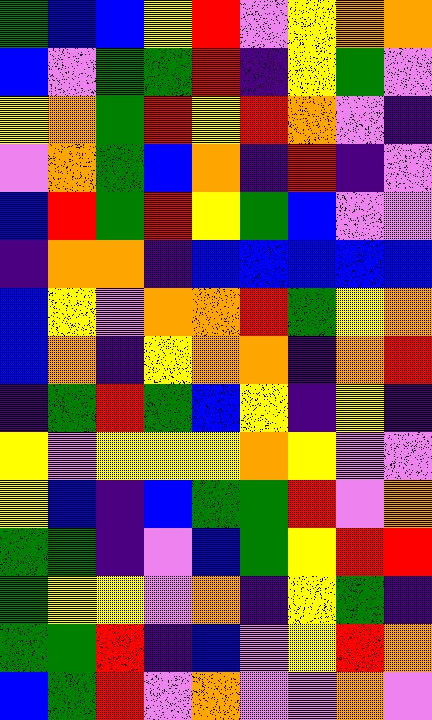[["green", "blue", "blue", "yellow", "red", "violet", "yellow", "orange", "orange"], ["blue", "violet", "green", "green", "red", "indigo", "yellow", "green", "violet"], ["yellow", "orange", "green", "red", "yellow", "red", "orange", "violet", "indigo"], ["violet", "orange", "green", "blue", "orange", "indigo", "red", "indigo", "violet"], ["blue", "red", "green", "red", "yellow", "green", "blue", "violet", "violet"], ["indigo", "orange", "orange", "indigo", "blue", "blue", "blue", "blue", "blue"], ["blue", "yellow", "violet", "orange", "orange", "red", "green", "yellow", "orange"], ["blue", "orange", "indigo", "yellow", "orange", "orange", "indigo", "orange", "red"], ["indigo", "green", "red", "green", "blue", "yellow", "indigo", "yellow", "indigo"], ["yellow", "violet", "yellow", "yellow", "yellow", "orange", "yellow", "violet", "violet"], ["yellow", "blue", "indigo", "blue", "green", "green", "red", "violet", "orange"], ["green", "green", "indigo", "violet", "blue", "green", "yellow", "red", "red"], ["green", "yellow", "yellow", "violet", "orange", "indigo", "yellow", "green", "indigo"], ["green", "green", "red", "indigo", "blue", "violet", "yellow", "red", "orange"], ["blue", "green", "red", "violet", "orange", "violet", "violet", "orange", "violet"]]